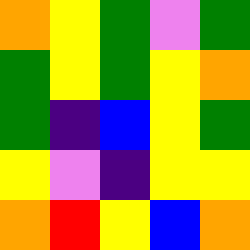[["orange", "yellow", "green", "violet", "green"], ["green", "yellow", "green", "yellow", "orange"], ["green", "indigo", "blue", "yellow", "green"], ["yellow", "violet", "indigo", "yellow", "yellow"], ["orange", "red", "yellow", "blue", "orange"]]